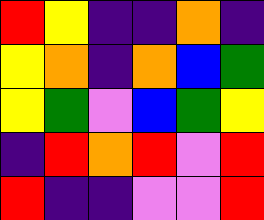[["red", "yellow", "indigo", "indigo", "orange", "indigo"], ["yellow", "orange", "indigo", "orange", "blue", "green"], ["yellow", "green", "violet", "blue", "green", "yellow"], ["indigo", "red", "orange", "red", "violet", "red"], ["red", "indigo", "indigo", "violet", "violet", "red"]]